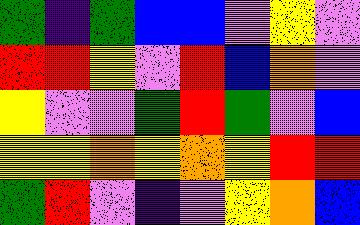[["green", "indigo", "green", "blue", "blue", "violet", "yellow", "violet"], ["red", "red", "yellow", "violet", "red", "blue", "orange", "violet"], ["yellow", "violet", "violet", "green", "red", "green", "violet", "blue"], ["yellow", "yellow", "orange", "yellow", "orange", "yellow", "red", "red"], ["green", "red", "violet", "indigo", "violet", "yellow", "orange", "blue"]]